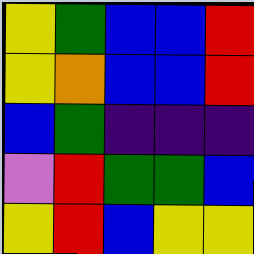[["yellow", "green", "blue", "blue", "red"], ["yellow", "orange", "blue", "blue", "red"], ["blue", "green", "indigo", "indigo", "indigo"], ["violet", "red", "green", "green", "blue"], ["yellow", "red", "blue", "yellow", "yellow"]]